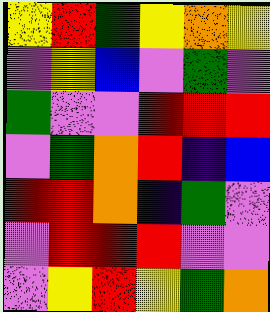[["yellow", "red", "green", "yellow", "orange", "yellow"], ["violet", "yellow", "blue", "violet", "green", "violet"], ["green", "violet", "violet", "red", "red", "red"], ["violet", "green", "orange", "red", "indigo", "blue"], ["red", "red", "orange", "indigo", "green", "violet"], ["violet", "red", "red", "red", "violet", "violet"], ["violet", "yellow", "red", "yellow", "green", "orange"]]